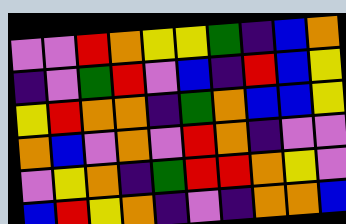[["violet", "violet", "red", "orange", "yellow", "yellow", "green", "indigo", "blue", "orange"], ["indigo", "violet", "green", "red", "violet", "blue", "indigo", "red", "blue", "yellow"], ["yellow", "red", "orange", "orange", "indigo", "green", "orange", "blue", "blue", "yellow"], ["orange", "blue", "violet", "orange", "violet", "red", "orange", "indigo", "violet", "violet"], ["violet", "yellow", "orange", "indigo", "green", "red", "red", "orange", "yellow", "violet"], ["blue", "red", "yellow", "orange", "indigo", "violet", "indigo", "orange", "orange", "blue"]]